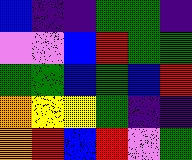[["blue", "indigo", "indigo", "green", "green", "indigo"], ["violet", "violet", "blue", "red", "green", "green"], ["green", "green", "blue", "green", "blue", "red"], ["orange", "yellow", "yellow", "green", "indigo", "indigo"], ["orange", "red", "blue", "red", "violet", "green"]]